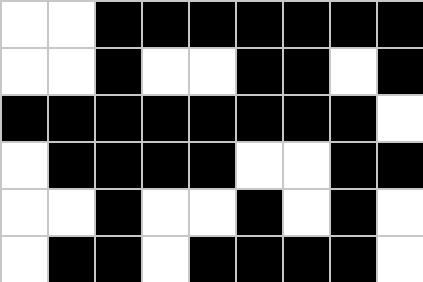[["white", "white", "black", "black", "black", "black", "black", "black", "black"], ["white", "white", "black", "white", "white", "black", "black", "white", "black"], ["black", "black", "black", "black", "black", "black", "black", "black", "white"], ["white", "black", "black", "black", "black", "white", "white", "black", "black"], ["white", "white", "black", "white", "white", "black", "white", "black", "white"], ["white", "black", "black", "white", "black", "black", "black", "black", "white"]]